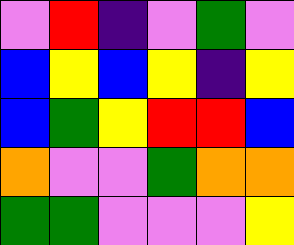[["violet", "red", "indigo", "violet", "green", "violet"], ["blue", "yellow", "blue", "yellow", "indigo", "yellow"], ["blue", "green", "yellow", "red", "red", "blue"], ["orange", "violet", "violet", "green", "orange", "orange"], ["green", "green", "violet", "violet", "violet", "yellow"]]